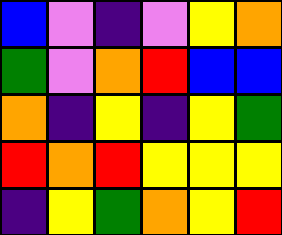[["blue", "violet", "indigo", "violet", "yellow", "orange"], ["green", "violet", "orange", "red", "blue", "blue"], ["orange", "indigo", "yellow", "indigo", "yellow", "green"], ["red", "orange", "red", "yellow", "yellow", "yellow"], ["indigo", "yellow", "green", "orange", "yellow", "red"]]